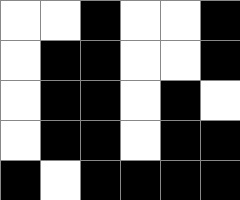[["white", "white", "black", "white", "white", "black"], ["white", "black", "black", "white", "white", "black"], ["white", "black", "black", "white", "black", "white"], ["white", "black", "black", "white", "black", "black"], ["black", "white", "black", "black", "black", "black"]]